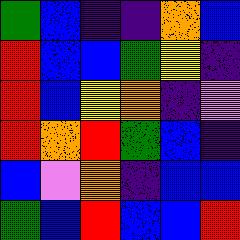[["green", "blue", "indigo", "indigo", "orange", "blue"], ["red", "blue", "blue", "green", "yellow", "indigo"], ["red", "blue", "yellow", "orange", "indigo", "violet"], ["red", "orange", "red", "green", "blue", "indigo"], ["blue", "violet", "orange", "indigo", "blue", "blue"], ["green", "blue", "red", "blue", "blue", "red"]]